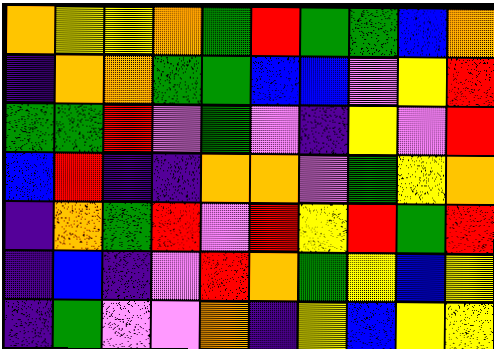[["orange", "yellow", "yellow", "orange", "green", "red", "green", "green", "blue", "orange"], ["indigo", "orange", "orange", "green", "green", "blue", "blue", "violet", "yellow", "red"], ["green", "green", "red", "violet", "green", "violet", "indigo", "yellow", "violet", "red"], ["blue", "red", "indigo", "indigo", "orange", "orange", "violet", "green", "yellow", "orange"], ["indigo", "orange", "green", "red", "violet", "red", "yellow", "red", "green", "red"], ["indigo", "blue", "indigo", "violet", "red", "orange", "green", "yellow", "blue", "yellow"], ["indigo", "green", "violet", "violet", "orange", "indigo", "yellow", "blue", "yellow", "yellow"]]